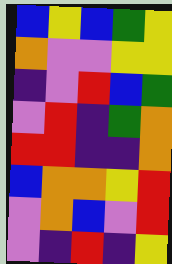[["blue", "yellow", "blue", "green", "yellow"], ["orange", "violet", "violet", "yellow", "yellow"], ["indigo", "violet", "red", "blue", "green"], ["violet", "red", "indigo", "green", "orange"], ["red", "red", "indigo", "indigo", "orange"], ["blue", "orange", "orange", "yellow", "red"], ["violet", "orange", "blue", "violet", "red"], ["violet", "indigo", "red", "indigo", "yellow"]]